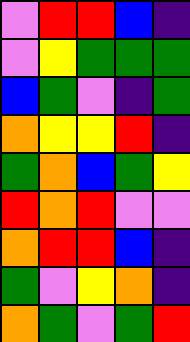[["violet", "red", "red", "blue", "indigo"], ["violet", "yellow", "green", "green", "green"], ["blue", "green", "violet", "indigo", "green"], ["orange", "yellow", "yellow", "red", "indigo"], ["green", "orange", "blue", "green", "yellow"], ["red", "orange", "red", "violet", "violet"], ["orange", "red", "red", "blue", "indigo"], ["green", "violet", "yellow", "orange", "indigo"], ["orange", "green", "violet", "green", "red"]]